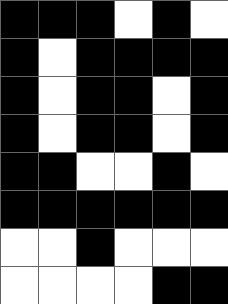[["black", "black", "black", "white", "black", "white"], ["black", "white", "black", "black", "black", "black"], ["black", "white", "black", "black", "white", "black"], ["black", "white", "black", "black", "white", "black"], ["black", "black", "white", "white", "black", "white"], ["black", "black", "black", "black", "black", "black"], ["white", "white", "black", "white", "white", "white"], ["white", "white", "white", "white", "black", "black"]]